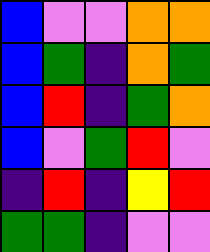[["blue", "violet", "violet", "orange", "orange"], ["blue", "green", "indigo", "orange", "green"], ["blue", "red", "indigo", "green", "orange"], ["blue", "violet", "green", "red", "violet"], ["indigo", "red", "indigo", "yellow", "red"], ["green", "green", "indigo", "violet", "violet"]]